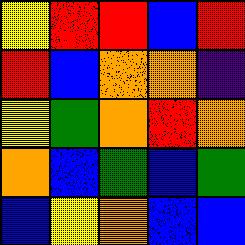[["yellow", "red", "red", "blue", "red"], ["red", "blue", "orange", "orange", "indigo"], ["yellow", "green", "orange", "red", "orange"], ["orange", "blue", "green", "blue", "green"], ["blue", "yellow", "orange", "blue", "blue"]]